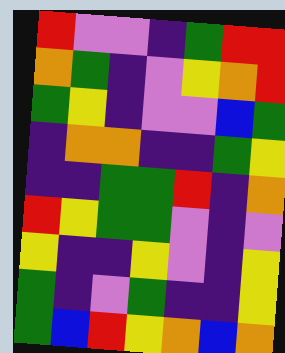[["red", "violet", "violet", "indigo", "green", "red", "red"], ["orange", "green", "indigo", "violet", "yellow", "orange", "red"], ["green", "yellow", "indigo", "violet", "violet", "blue", "green"], ["indigo", "orange", "orange", "indigo", "indigo", "green", "yellow"], ["indigo", "indigo", "green", "green", "red", "indigo", "orange"], ["red", "yellow", "green", "green", "violet", "indigo", "violet"], ["yellow", "indigo", "indigo", "yellow", "violet", "indigo", "yellow"], ["green", "indigo", "violet", "green", "indigo", "indigo", "yellow"], ["green", "blue", "red", "yellow", "orange", "blue", "orange"]]